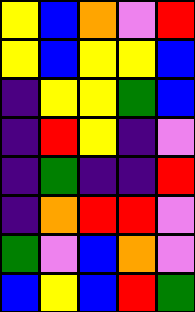[["yellow", "blue", "orange", "violet", "red"], ["yellow", "blue", "yellow", "yellow", "blue"], ["indigo", "yellow", "yellow", "green", "blue"], ["indigo", "red", "yellow", "indigo", "violet"], ["indigo", "green", "indigo", "indigo", "red"], ["indigo", "orange", "red", "red", "violet"], ["green", "violet", "blue", "orange", "violet"], ["blue", "yellow", "blue", "red", "green"]]